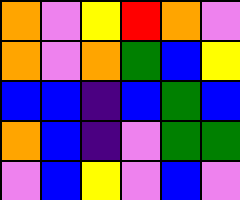[["orange", "violet", "yellow", "red", "orange", "violet"], ["orange", "violet", "orange", "green", "blue", "yellow"], ["blue", "blue", "indigo", "blue", "green", "blue"], ["orange", "blue", "indigo", "violet", "green", "green"], ["violet", "blue", "yellow", "violet", "blue", "violet"]]